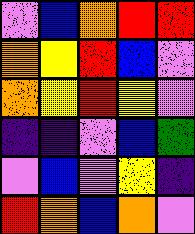[["violet", "blue", "orange", "red", "red"], ["orange", "yellow", "red", "blue", "violet"], ["orange", "yellow", "red", "yellow", "violet"], ["indigo", "indigo", "violet", "blue", "green"], ["violet", "blue", "violet", "yellow", "indigo"], ["red", "orange", "blue", "orange", "violet"]]